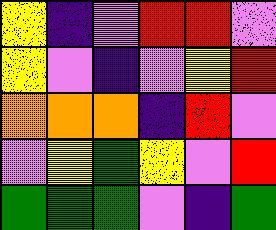[["yellow", "indigo", "violet", "red", "red", "violet"], ["yellow", "violet", "indigo", "violet", "yellow", "red"], ["orange", "orange", "orange", "indigo", "red", "violet"], ["violet", "yellow", "green", "yellow", "violet", "red"], ["green", "green", "green", "violet", "indigo", "green"]]